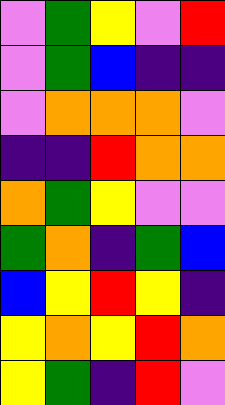[["violet", "green", "yellow", "violet", "red"], ["violet", "green", "blue", "indigo", "indigo"], ["violet", "orange", "orange", "orange", "violet"], ["indigo", "indigo", "red", "orange", "orange"], ["orange", "green", "yellow", "violet", "violet"], ["green", "orange", "indigo", "green", "blue"], ["blue", "yellow", "red", "yellow", "indigo"], ["yellow", "orange", "yellow", "red", "orange"], ["yellow", "green", "indigo", "red", "violet"]]